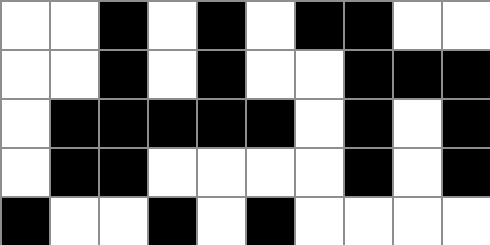[["white", "white", "black", "white", "black", "white", "black", "black", "white", "white"], ["white", "white", "black", "white", "black", "white", "white", "black", "black", "black"], ["white", "black", "black", "black", "black", "black", "white", "black", "white", "black"], ["white", "black", "black", "white", "white", "white", "white", "black", "white", "black"], ["black", "white", "white", "black", "white", "black", "white", "white", "white", "white"]]